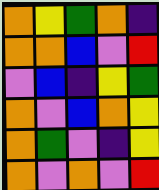[["orange", "yellow", "green", "orange", "indigo"], ["orange", "orange", "blue", "violet", "red"], ["violet", "blue", "indigo", "yellow", "green"], ["orange", "violet", "blue", "orange", "yellow"], ["orange", "green", "violet", "indigo", "yellow"], ["orange", "violet", "orange", "violet", "red"]]